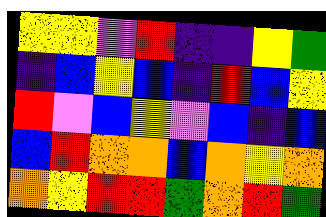[["yellow", "yellow", "violet", "red", "indigo", "indigo", "yellow", "green"], ["indigo", "blue", "yellow", "blue", "indigo", "red", "blue", "yellow"], ["red", "violet", "blue", "yellow", "violet", "blue", "indigo", "blue"], ["blue", "red", "orange", "orange", "blue", "orange", "yellow", "orange"], ["orange", "yellow", "red", "red", "green", "orange", "red", "green"]]